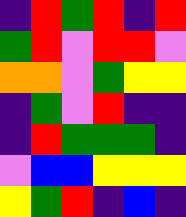[["indigo", "red", "green", "red", "indigo", "red"], ["green", "red", "violet", "red", "red", "violet"], ["orange", "orange", "violet", "green", "yellow", "yellow"], ["indigo", "green", "violet", "red", "indigo", "indigo"], ["indigo", "red", "green", "green", "green", "indigo"], ["violet", "blue", "blue", "yellow", "yellow", "yellow"], ["yellow", "green", "red", "indigo", "blue", "indigo"]]